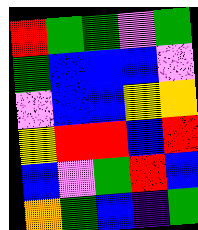[["red", "green", "green", "violet", "green"], ["green", "blue", "blue", "blue", "violet"], ["violet", "blue", "blue", "yellow", "orange"], ["yellow", "red", "red", "blue", "red"], ["blue", "violet", "green", "red", "blue"], ["orange", "green", "blue", "indigo", "green"]]